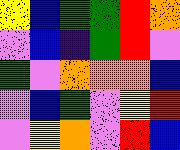[["yellow", "blue", "green", "green", "red", "orange"], ["violet", "blue", "indigo", "green", "red", "violet"], ["green", "violet", "orange", "orange", "orange", "blue"], ["violet", "blue", "green", "violet", "yellow", "red"], ["violet", "yellow", "orange", "violet", "red", "blue"]]